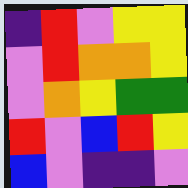[["indigo", "red", "violet", "yellow", "yellow"], ["violet", "red", "orange", "orange", "yellow"], ["violet", "orange", "yellow", "green", "green"], ["red", "violet", "blue", "red", "yellow"], ["blue", "violet", "indigo", "indigo", "violet"]]